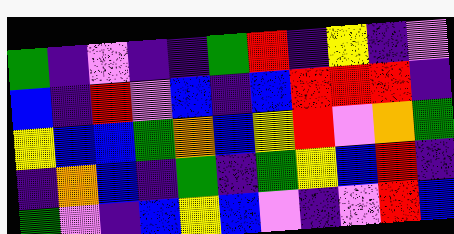[["green", "indigo", "violet", "indigo", "indigo", "green", "red", "indigo", "yellow", "indigo", "violet"], ["blue", "indigo", "red", "violet", "blue", "indigo", "blue", "red", "red", "red", "indigo"], ["yellow", "blue", "blue", "green", "orange", "blue", "yellow", "red", "violet", "orange", "green"], ["indigo", "orange", "blue", "indigo", "green", "indigo", "green", "yellow", "blue", "red", "indigo"], ["green", "violet", "indigo", "blue", "yellow", "blue", "violet", "indigo", "violet", "red", "blue"]]